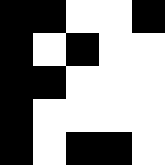[["black", "black", "white", "white", "black"], ["black", "white", "black", "white", "white"], ["black", "black", "white", "white", "white"], ["black", "white", "white", "white", "white"], ["black", "white", "black", "black", "white"]]